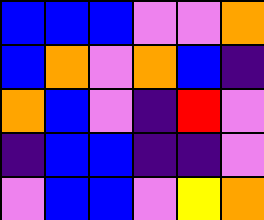[["blue", "blue", "blue", "violet", "violet", "orange"], ["blue", "orange", "violet", "orange", "blue", "indigo"], ["orange", "blue", "violet", "indigo", "red", "violet"], ["indigo", "blue", "blue", "indigo", "indigo", "violet"], ["violet", "blue", "blue", "violet", "yellow", "orange"]]